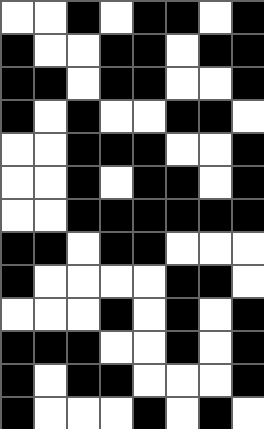[["white", "white", "black", "white", "black", "black", "white", "black"], ["black", "white", "white", "black", "black", "white", "black", "black"], ["black", "black", "white", "black", "black", "white", "white", "black"], ["black", "white", "black", "white", "white", "black", "black", "white"], ["white", "white", "black", "black", "black", "white", "white", "black"], ["white", "white", "black", "white", "black", "black", "white", "black"], ["white", "white", "black", "black", "black", "black", "black", "black"], ["black", "black", "white", "black", "black", "white", "white", "white"], ["black", "white", "white", "white", "white", "black", "black", "white"], ["white", "white", "white", "black", "white", "black", "white", "black"], ["black", "black", "black", "white", "white", "black", "white", "black"], ["black", "white", "black", "black", "white", "white", "white", "black"], ["black", "white", "white", "white", "black", "white", "black", "white"]]